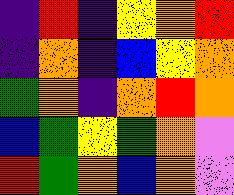[["indigo", "red", "indigo", "yellow", "orange", "red"], ["indigo", "orange", "indigo", "blue", "yellow", "orange"], ["green", "orange", "indigo", "orange", "red", "orange"], ["blue", "green", "yellow", "green", "orange", "violet"], ["red", "green", "orange", "blue", "orange", "violet"]]